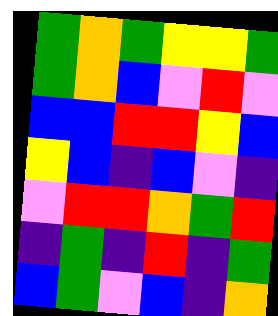[["green", "orange", "green", "yellow", "yellow", "green"], ["green", "orange", "blue", "violet", "red", "violet"], ["blue", "blue", "red", "red", "yellow", "blue"], ["yellow", "blue", "indigo", "blue", "violet", "indigo"], ["violet", "red", "red", "orange", "green", "red"], ["indigo", "green", "indigo", "red", "indigo", "green"], ["blue", "green", "violet", "blue", "indigo", "orange"]]